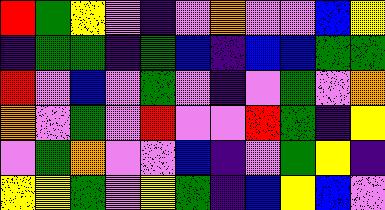[["red", "green", "yellow", "violet", "indigo", "violet", "orange", "violet", "violet", "blue", "yellow"], ["indigo", "green", "green", "indigo", "green", "blue", "indigo", "blue", "blue", "green", "green"], ["red", "violet", "blue", "violet", "green", "violet", "indigo", "violet", "green", "violet", "orange"], ["orange", "violet", "green", "violet", "red", "violet", "violet", "red", "green", "indigo", "yellow"], ["violet", "green", "orange", "violet", "violet", "blue", "indigo", "violet", "green", "yellow", "indigo"], ["yellow", "yellow", "green", "violet", "yellow", "green", "indigo", "blue", "yellow", "blue", "violet"]]